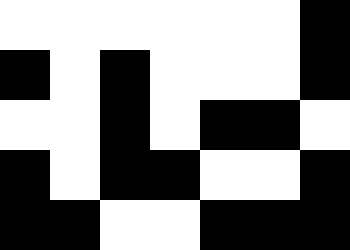[["white", "white", "white", "white", "white", "white", "black"], ["black", "white", "black", "white", "white", "white", "black"], ["white", "white", "black", "white", "black", "black", "white"], ["black", "white", "black", "black", "white", "white", "black"], ["black", "black", "white", "white", "black", "black", "black"]]